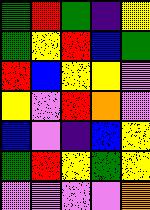[["green", "red", "green", "indigo", "yellow"], ["green", "yellow", "red", "blue", "green"], ["red", "blue", "yellow", "yellow", "violet"], ["yellow", "violet", "red", "orange", "violet"], ["blue", "violet", "indigo", "blue", "yellow"], ["green", "red", "yellow", "green", "yellow"], ["violet", "violet", "violet", "violet", "orange"]]